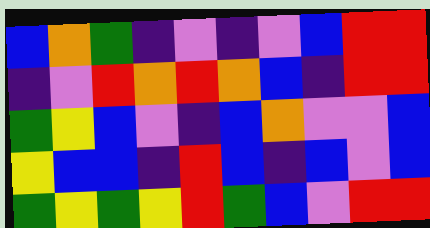[["blue", "orange", "green", "indigo", "violet", "indigo", "violet", "blue", "red", "red"], ["indigo", "violet", "red", "orange", "red", "orange", "blue", "indigo", "red", "red"], ["green", "yellow", "blue", "violet", "indigo", "blue", "orange", "violet", "violet", "blue"], ["yellow", "blue", "blue", "indigo", "red", "blue", "indigo", "blue", "violet", "blue"], ["green", "yellow", "green", "yellow", "red", "green", "blue", "violet", "red", "red"]]